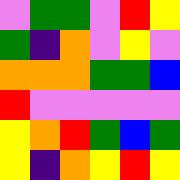[["violet", "green", "green", "violet", "red", "yellow"], ["green", "indigo", "orange", "violet", "yellow", "violet"], ["orange", "orange", "orange", "green", "green", "blue"], ["red", "violet", "violet", "violet", "violet", "violet"], ["yellow", "orange", "red", "green", "blue", "green"], ["yellow", "indigo", "orange", "yellow", "red", "yellow"]]